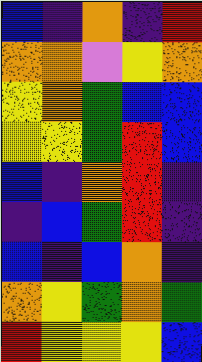[["blue", "indigo", "orange", "indigo", "red"], ["orange", "orange", "violet", "yellow", "orange"], ["yellow", "orange", "green", "blue", "blue"], ["yellow", "yellow", "green", "red", "blue"], ["blue", "indigo", "orange", "red", "indigo"], ["indigo", "blue", "green", "red", "indigo"], ["blue", "indigo", "blue", "orange", "indigo"], ["orange", "yellow", "green", "orange", "green"], ["red", "yellow", "yellow", "yellow", "blue"]]